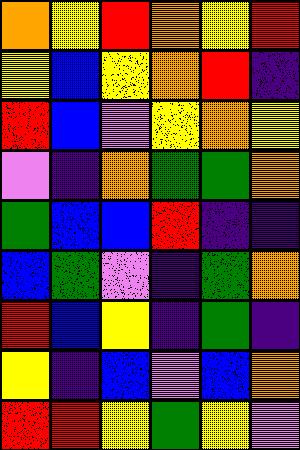[["orange", "yellow", "red", "orange", "yellow", "red"], ["yellow", "blue", "yellow", "orange", "red", "indigo"], ["red", "blue", "violet", "yellow", "orange", "yellow"], ["violet", "indigo", "orange", "green", "green", "orange"], ["green", "blue", "blue", "red", "indigo", "indigo"], ["blue", "green", "violet", "indigo", "green", "orange"], ["red", "blue", "yellow", "indigo", "green", "indigo"], ["yellow", "indigo", "blue", "violet", "blue", "orange"], ["red", "red", "yellow", "green", "yellow", "violet"]]